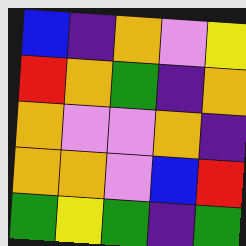[["blue", "indigo", "orange", "violet", "yellow"], ["red", "orange", "green", "indigo", "orange"], ["orange", "violet", "violet", "orange", "indigo"], ["orange", "orange", "violet", "blue", "red"], ["green", "yellow", "green", "indigo", "green"]]